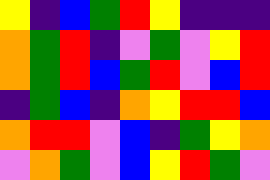[["yellow", "indigo", "blue", "green", "red", "yellow", "indigo", "indigo", "indigo"], ["orange", "green", "red", "indigo", "violet", "green", "violet", "yellow", "red"], ["orange", "green", "red", "blue", "green", "red", "violet", "blue", "red"], ["indigo", "green", "blue", "indigo", "orange", "yellow", "red", "red", "blue"], ["orange", "red", "red", "violet", "blue", "indigo", "green", "yellow", "orange"], ["violet", "orange", "green", "violet", "blue", "yellow", "red", "green", "violet"]]